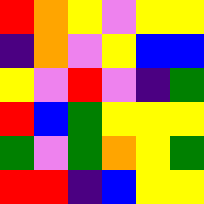[["red", "orange", "yellow", "violet", "yellow", "yellow"], ["indigo", "orange", "violet", "yellow", "blue", "blue"], ["yellow", "violet", "red", "violet", "indigo", "green"], ["red", "blue", "green", "yellow", "yellow", "yellow"], ["green", "violet", "green", "orange", "yellow", "green"], ["red", "red", "indigo", "blue", "yellow", "yellow"]]